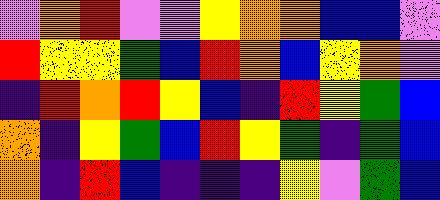[["violet", "orange", "red", "violet", "violet", "yellow", "orange", "orange", "blue", "blue", "violet"], ["red", "yellow", "yellow", "green", "blue", "red", "orange", "blue", "yellow", "orange", "violet"], ["indigo", "red", "orange", "red", "yellow", "blue", "indigo", "red", "yellow", "green", "blue"], ["orange", "indigo", "yellow", "green", "blue", "red", "yellow", "green", "indigo", "green", "blue"], ["orange", "indigo", "red", "blue", "indigo", "indigo", "indigo", "yellow", "violet", "green", "blue"]]